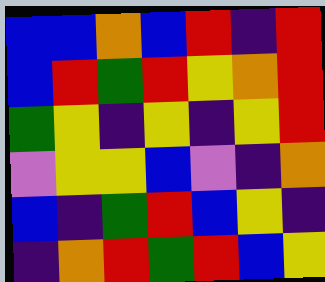[["blue", "blue", "orange", "blue", "red", "indigo", "red"], ["blue", "red", "green", "red", "yellow", "orange", "red"], ["green", "yellow", "indigo", "yellow", "indigo", "yellow", "red"], ["violet", "yellow", "yellow", "blue", "violet", "indigo", "orange"], ["blue", "indigo", "green", "red", "blue", "yellow", "indigo"], ["indigo", "orange", "red", "green", "red", "blue", "yellow"]]